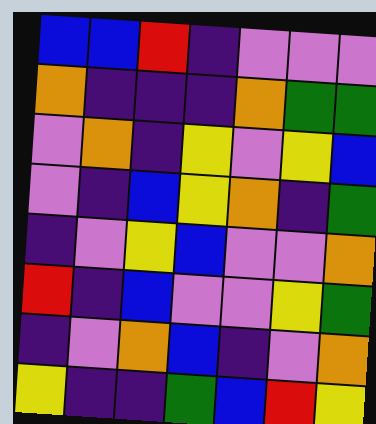[["blue", "blue", "red", "indigo", "violet", "violet", "violet"], ["orange", "indigo", "indigo", "indigo", "orange", "green", "green"], ["violet", "orange", "indigo", "yellow", "violet", "yellow", "blue"], ["violet", "indigo", "blue", "yellow", "orange", "indigo", "green"], ["indigo", "violet", "yellow", "blue", "violet", "violet", "orange"], ["red", "indigo", "blue", "violet", "violet", "yellow", "green"], ["indigo", "violet", "orange", "blue", "indigo", "violet", "orange"], ["yellow", "indigo", "indigo", "green", "blue", "red", "yellow"]]